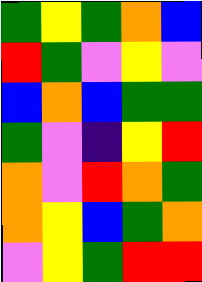[["green", "yellow", "green", "orange", "blue"], ["red", "green", "violet", "yellow", "violet"], ["blue", "orange", "blue", "green", "green"], ["green", "violet", "indigo", "yellow", "red"], ["orange", "violet", "red", "orange", "green"], ["orange", "yellow", "blue", "green", "orange"], ["violet", "yellow", "green", "red", "red"]]